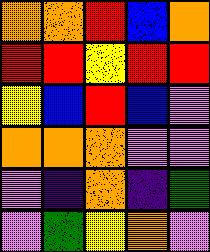[["orange", "orange", "red", "blue", "orange"], ["red", "red", "yellow", "red", "red"], ["yellow", "blue", "red", "blue", "violet"], ["orange", "orange", "orange", "violet", "violet"], ["violet", "indigo", "orange", "indigo", "green"], ["violet", "green", "yellow", "orange", "violet"]]